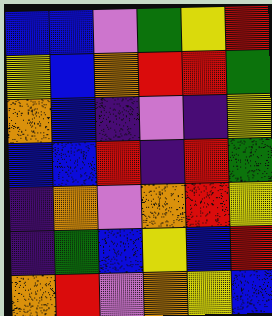[["blue", "blue", "violet", "green", "yellow", "red"], ["yellow", "blue", "orange", "red", "red", "green"], ["orange", "blue", "indigo", "violet", "indigo", "yellow"], ["blue", "blue", "red", "indigo", "red", "green"], ["indigo", "orange", "violet", "orange", "red", "yellow"], ["indigo", "green", "blue", "yellow", "blue", "red"], ["orange", "red", "violet", "orange", "yellow", "blue"]]